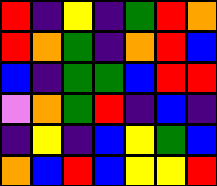[["red", "indigo", "yellow", "indigo", "green", "red", "orange"], ["red", "orange", "green", "indigo", "orange", "red", "blue"], ["blue", "indigo", "green", "green", "blue", "red", "red"], ["violet", "orange", "green", "red", "indigo", "blue", "indigo"], ["indigo", "yellow", "indigo", "blue", "yellow", "green", "blue"], ["orange", "blue", "red", "blue", "yellow", "yellow", "red"]]